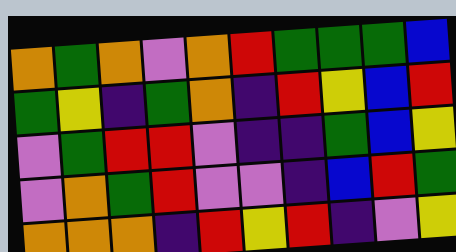[["orange", "green", "orange", "violet", "orange", "red", "green", "green", "green", "blue"], ["green", "yellow", "indigo", "green", "orange", "indigo", "red", "yellow", "blue", "red"], ["violet", "green", "red", "red", "violet", "indigo", "indigo", "green", "blue", "yellow"], ["violet", "orange", "green", "red", "violet", "violet", "indigo", "blue", "red", "green"], ["orange", "orange", "orange", "indigo", "red", "yellow", "red", "indigo", "violet", "yellow"]]